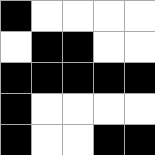[["black", "white", "white", "white", "white"], ["white", "black", "black", "white", "white"], ["black", "black", "black", "black", "black"], ["black", "white", "white", "white", "white"], ["black", "white", "white", "black", "black"]]